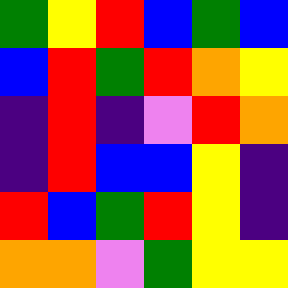[["green", "yellow", "red", "blue", "green", "blue"], ["blue", "red", "green", "red", "orange", "yellow"], ["indigo", "red", "indigo", "violet", "red", "orange"], ["indigo", "red", "blue", "blue", "yellow", "indigo"], ["red", "blue", "green", "red", "yellow", "indigo"], ["orange", "orange", "violet", "green", "yellow", "yellow"]]